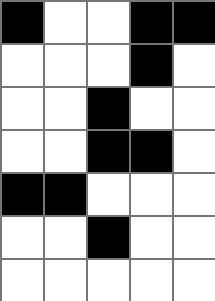[["black", "white", "white", "black", "black"], ["white", "white", "white", "black", "white"], ["white", "white", "black", "white", "white"], ["white", "white", "black", "black", "white"], ["black", "black", "white", "white", "white"], ["white", "white", "black", "white", "white"], ["white", "white", "white", "white", "white"]]